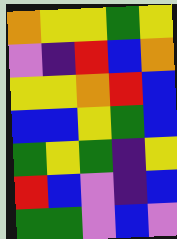[["orange", "yellow", "yellow", "green", "yellow"], ["violet", "indigo", "red", "blue", "orange"], ["yellow", "yellow", "orange", "red", "blue"], ["blue", "blue", "yellow", "green", "blue"], ["green", "yellow", "green", "indigo", "yellow"], ["red", "blue", "violet", "indigo", "blue"], ["green", "green", "violet", "blue", "violet"]]